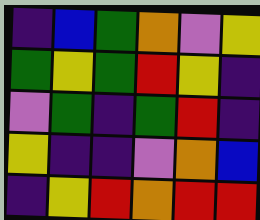[["indigo", "blue", "green", "orange", "violet", "yellow"], ["green", "yellow", "green", "red", "yellow", "indigo"], ["violet", "green", "indigo", "green", "red", "indigo"], ["yellow", "indigo", "indigo", "violet", "orange", "blue"], ["indigo", "yellow", "red", "orange", "red", "red"]]